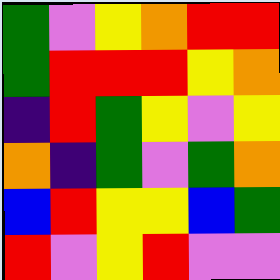[["green", "violet", "yellow", "orange", "red", "red"], ["green", "red", "red", "red", "yellow", "orange"], ["indigo", "red", "green", "yellow", "violet", "yellow"], ["orange", "indigo", "green", "violet", "green", "orange"], ["blue", "red", "yellow", "yellow", "blue", "green"], ["red", "violet", "yellow", "red", "violet", "violet"]]